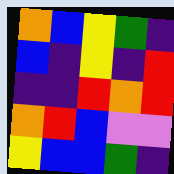[["orange", "blue", "yellow", "green", "indigo"], ["blue", "indigo", "yellow", "indigo", "red"], ["indigo", "indigo", "red", "orange", "red"], ["orange", "red", "blue", "violet", "violet"], ["yellow", "blue", "blue", "green", "indigo"]]